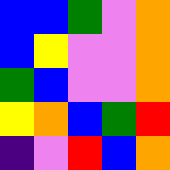[["blue", "blue", "green", "violet", "orange"], ["blue", "yellow", "violet", "violet", "orange"], ["green", "blue", "violet", "violet", "orange"], ["yellow", "orange", "blue", "green", "red"], ["indigo", "violet", "red", "blue", "orange"]]